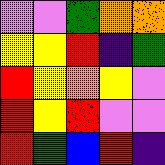[["violet", "violet", "green", "orange", "orange"], ["yellow", "yellow", "red", "indigo", "green"], ["red", "yellow", "orange", "yellow", "violet"], ["red", "yellow", "red", "violet", "violet"], ["red", "green", "blue", "red", "indigo"]]